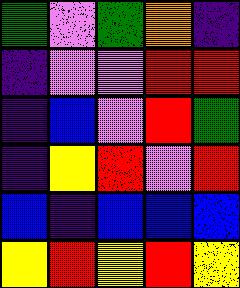[["green", "violet", "green", "orange", "indigo"], ["indigo", "violet", "violet", "red", "red"], ["indigo", "blue", "violet", "red", "green"], ["indigo", "yellow", "red", "violet", "red"], ["blue", "indigo", "blue", "blue", "blue"], ["yellow", "red", "yellow", "red", "yellow"]]